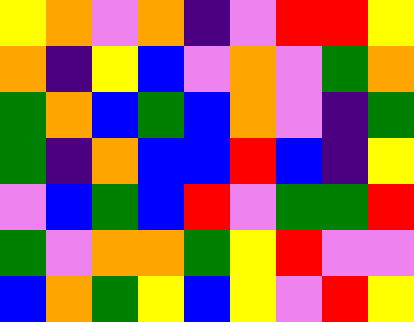[["yellow", "orange", "violet", "orange", "indigo", "violet", "red", "red", "yellow"], ["orange", "indigo", "yellow", "blue", "violet", "orange", "violet", "green", "orange"], ["green", "orange", "blue", "green", "blue", "orange", "violet", "indigo", "green"], ["green", "indigo", "orange", "blue", "blue", "red", "blue", "indigo", "yellow"], ["violet", "blue", "green", "blue", "red", "violet", "green", "green", "red"], ["green", "violet", "orange", "orange", "green", "yellow", "red", "violet", "violet"], ["blue", "orange", "green", "yellow", "blue", "yellow", "violet", "red", "yellow"]]